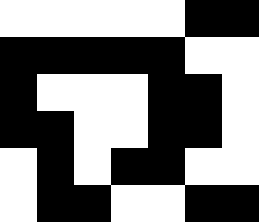[["white", "white", "white", "white", "white", "black", "black"], ["black", "black", "black", "black", "black", "white", "white"], ["black", "white", "white", "white", "black", "black", "white"], ["black", "black", "white", "white", "black", "black", "white"], ["white", "black", "white", "black", "black", "white", "white"], ["white", "black", "black", "white", "white", "black", "black"]]